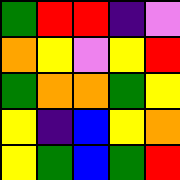[["green", "red", "red", "indigo", "violet"], ["orange", "yellow", "violet", "yellow", "red"], ["green", "orange", "orange", "green", "yellow"], ["yellow", "indigo", "blue", "yellow", "orange"], ["yellow", "green", "blue", "green", "red"]]